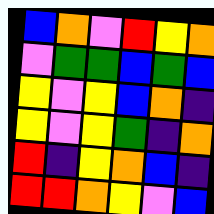[["blue", "orange", "violet", "red", "yellow", "orange"], ["violet", "green", "green", "blue", "green", "blue"], ["yellow", "violet", "yellow", "blue", "orange", "indigo"], ["yellow", "violet", "yellow", "green", "indigo", "orange"], ["red", "indigo", "yellow", "orange", "blue", "indigo"], ["red", "red", "orange", "yellow", "violet", "blue"]]